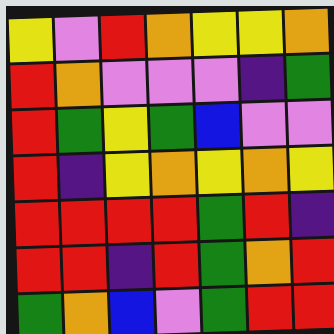[["yellow", "violet", "red", "orange", "yellow", "yellow", "orange"], ["red", "orange", "violet", "violet", "violet", "indigo", "green"], ["red", "green", "yellow", "green", "blue", "violet", "violet"], ["red", "indigo", "yellow", "orange", "yellow", "orange", "yellow"], ["red", "red", "red", "red", "green", "red", "indigo"], ["red", "red", "indigo", "red", "green", "orange", "red"], ["green", "orange", "blue", "violet", "green", "red", "red"]]